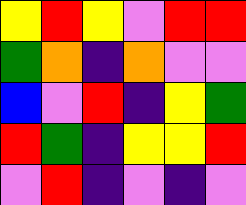[["yellow", "red", "yellow", "violet", "red", "red"], ["green", "orange", "indigo", "orange", "violet", "violet"], ["blue", "violet", "red", "indigo", "yellow", "green"], ["red", "green", "indigo", "yellow", "yellow", "red"], ["violet", "red", "indigo", "violet", "indigo", "violet"]]